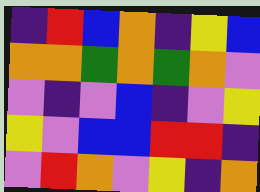[["indigo", "red", "blue", "orange", "indigo", "yellow", "blue"], ["orange", "orange", "green", "orange", "green", "orange", "violet"], ["violet", "indigo", "violet", "blue", "indigo", "violet", "yellow"], ["yellow", "violet", "blue", "blue", "red", "red", "indigo"], ["violet", "red", "orange", "violet", "yellow", "indigo", "orange"]]